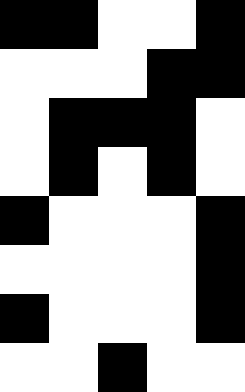[["black", "black", "white", "white", "black"], ["white", "white", "white", "black", "black"], ["white", "black", "black", "black", "white"], ["white", "black", "white", "black", "white"], ["black", "white", "white", "white", "black"], ["white", "white", "white", "white", "black"], ["black", "white", "white", "white", "black"], ["white", "white", "black", "white", "white"]]